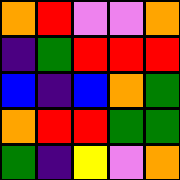[["orange", "red", "violet", "violet", "orange"], ["indigo", "green", "red", "red", "red"], ["blue", "indigo", "blue", "orange", "green"], ["orange", "red", "red", "green", "green"], ["green", "indigo", "yellow", "violet", "orange"]]